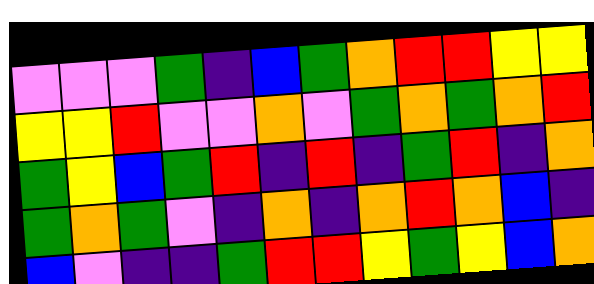[["violet", "violet", "violet", "green", "indigo", "blue", "green", "orange", "red", "red", "yellow", "yellow"], ["yellow", "yellow", "red", "violet", "violet", "orange", "violet", "green", "orange", "green", "orange", "red"], ["green", "yellow", "blue", "green", "red", "indigo", "red", "indigo", "green", "red", "indigo", "orange"], ["green", "orange", "green", "violet", "indigo", "orange", "indigo", "orange", "red", "orange", "blue", "indigo"], ["blue", "violet", "indigo", "indigo", "green", "red", "red", "yellow", "green", "yellow", "blue", "orange"]]